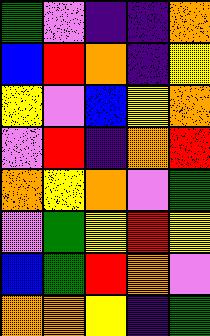[["green", "violet", "indigo", "indigo", "orange"], ["blue", "red", "orange", "indigo", "yellow"], ["yellow", "violet", "blue", "yellow", "orange"], ["violet", "red", "indigo", "orange", "red"], ["orange", "yellow", "orange", "violet", "green"], ["violet", "green", "yellow", "red", "yellow"], ["blue", "green", "red", "orange", "violet"], ["orange", "orange", "yellow", "indigo", "green"]]